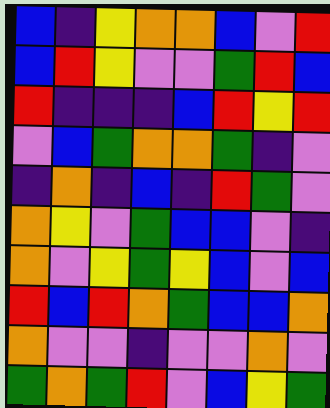[["blue", "indigo", "yellow", "orange", "orange", "blue", "violet", "red"], ["blue", "red", "yellow", "violet", "violet", "green", "red", "blue"], ["red", "indigo", "indigo", "indigo", "blue", "red", "yellow", "red"], ["violet", "blue", "green", "orange", "orange", "green", "indigo", "violet"], ["indigo", "orange", "indigo", "blue", "indigo", "red", "green", "violet"], ["orange", "yellow", "violet", "green", "blue", "blue", "violet", "indigo"], ["orange", "violet", "yellow", "green", "yellow", "blue", "violet", "blue"], ["red", "blue", "red", "orange", "green", "blue", "blue", "orange"], ["orange", "violet", "violet", "indigo", "violet", "violet", "orange", "violet"], ["green", "orange", "green", "red", "violet", "blue", "yellow", "green"]]